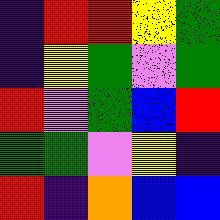[["indigo", "red", "red", "yellow", "green"], ["indigo", "yellow", "green", "violet", "green"], ["red", "violet", "green", "blue", "red"], ["green", "green", "violet", "yellow", "indigo"], ["red", "indigo", "orange", "blue", "blue"]]